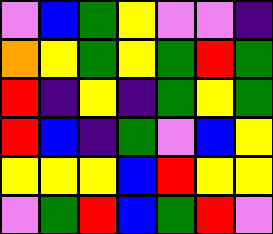[["violet", "blue", "green", "yellow", "violet", "violet", "indigo"], ["orange", "yellow", "green", "yellow", "green", "red", "green"], ["red", "indigo", "yellow", "indigo", "green", "yellow", "green"], ["red", "blue", "indigo", "green", "violet", "blue", "yellow"], ["yellow", "yellow", "yellow", "blue", "red", "yellow", "yellow"], ["violet", "green", "red", "blue", "green", "red", "violet"]]